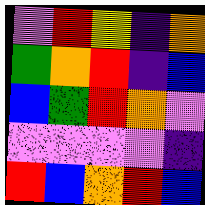[["violet", "red", "yellow", "indigo", "orange"], ["green", "orange", "red", "indigo", "blue"], ["blue", "green", "red", "orange", "violet"], ["violet", "violet", "violet", "violet", "indigo"], ["red", "blue", "orange", "red", "blue"]]